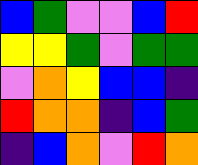[["blue", "green", "violet", "violet", "blue", "red"], ["yellow", "yellow", "green", "violet", "green", "green"], ["violet", "orange", "yellow", "blue", "blue", "indigo"], ["red", "orange", "orange", "indigo", "blue", "green"], ["indigo", "blue", "orange", "violet", "red", "orange"]]